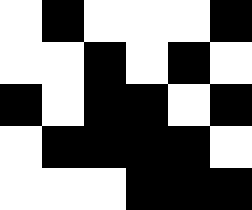[["white", "black", "white", "white", "white", "black"], ["white", "white", "black", "white", "black", "white"], ["black", "white", "black", "black", "white", "black"], ["white", "black", "black", "black", "black", "white"], ["white", "white", "white", "black", "black", "black"]]